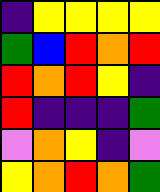[["indigo", "yellow", "yellow", "yellow", "yellow"], ["green", "blue", "red", "orange", "red"], ["red", "orange", "red", "yellow", "indigo"], ["red", "indigo", "indigo", "indigo", "green"], ["violet", "orange", "yellow", "indigo", "violet"], ["yellow", "orange", "red", "orange", "green"]]